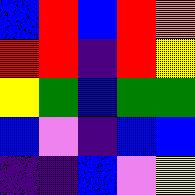[["blue", "red", "blue", "red", "orange"], ["red", "red", "indigo", "red", "yellow"], ["yellow", "green", "blue", "green", "green"], ["blue", "violet", "indigo", "blue", "blue"], ["indigo", "indigo", "blue", "violet", "yellow"]]